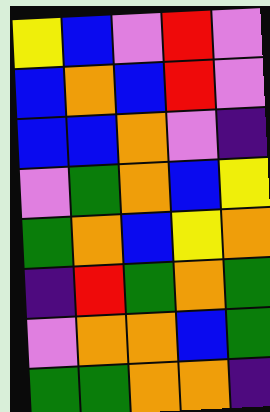[["yellow", "blue", "violet", "red", "violet"], ["blue", "orange", "blue", "red", "violet"], ["blue", "blue", "orange", "violet", "indigo"], ["violet", "green", "orange", "blue", "yellow"], ["green", "orange", "blue", "yellow", "orange"], ["indigo", "red", "green", "orange", "green"], ["violet", "orange", "orange", "blue", "green"], ["green", "green", "orange", "orange", "indigo"]]